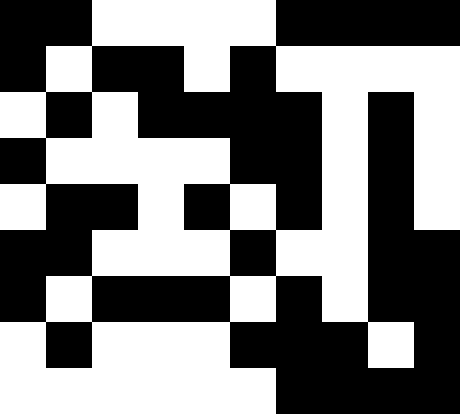[["black", "black", "white", "white", "white", "white", "black", "black", "black", "black"], ["black", "white", "black", "black", "white", "black", "white", "white", "white", "white"], ["white", "black", "white", "black", "black", "black", "black", "white", "black", "white"], ["black", "white", "white", "white", "white", "black", "black", "white", "black", "white"], ["white", "black", "black", "white", "black", "white", "black", "white", "black", "white"], ["black", "black", "white", "white", "white", "black", "white", "white", "black", "black"], ["black", "white", "black", "black", "black", "white", "black", "white", "black", "black"], ["white", "black", "white", "white", "white", "black", "black", "black", "white", "black"], ["white", "white", "white", "white", "white", "white", "black", "black", "black", "black"]]